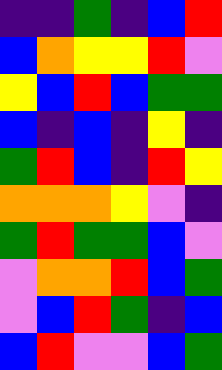[["indigo", "indigo", "green", "indigo", "blue", "red"], ["blue", "orange", "yellow", "yellow", "red", "violet"], ["yellow", "blue", "red", "blue", "green", "green"], ["blue", "indigo", "blue", "indigo", "yellow", "indigo"], ["green", "red", "blue", "indigo", "red", "yellow"], ["orange", "orange", "orange", "yellow", "violet", "indigo"], ["green", "red", "green", "green", "blue", "violet"], ["violet", "orange", "orange", "red", "blue", "green"], ["violet", "blue", "red", "green", "indigo", "blue"], ["blue", "red", "violet", "violet", "blue", "green"]]